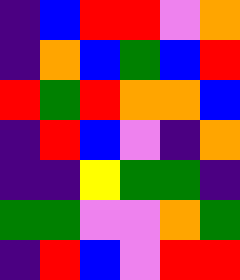[["indigo", "blue", "red", "red", "violet", "orange"], ["indigo", "orange", "blue", "green", "blue", "red"], ["red", "green", "red", "orange", "orange", "blue"], ["indigo", "red", "blue", "violet", "indigo", "orange"], ["indigo", "indigo", "yellow", "green", "green", "indigo"], ["green", "green", "violet", "violet", "orange", "green"], ["indigo", "red", "blue", "violet", "red", "red"]]